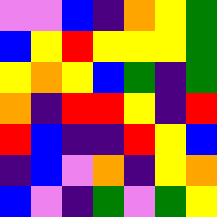[["violet", "violet", "blue", "indigo", "orange", "yellow", "green"], ["blue", "yellow", "red", "yellow", "yellow", "yellow", "green"], ["yellow", "orange", "yellow", "blue", "green", "indigo", "green"], ["orange", "indigo", "red", "red", "yellow", "indigo", "red"], ["red", "blue", "indigo", "indigo", "red", "yellow", "blue"], ["indigo", "blue", "violet", "orange", "indigo", "yellow", "orange"], ["blue", "violet", "indigo", "green", "violet", "green", "yellow"]]